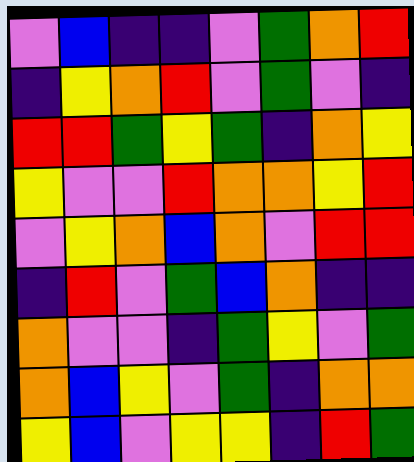[["violet", "blue", "indigo", "indigo", "violet", "green", "orange", "red"], ["indigo", "yellow", "orange", "red", "violet", "green", "violet", "indigo"], ["red", "red", "green", "yellow", "green", "indigo", "orange", "yellow"], ["yellow", "violet", "violet", "red", "orange", "orange", "yellow", "red"], ["violet", "yellow", "orange", "blue", "orange", "violet", "red", "red"], ["indigo", "red", "violet", "green", "blue", "orange", "indigo", "indigo"], ["orange", "violet", "violet", "indigo", "green", "yellow", "violet", "green"], ["orange", "blue", "yellow", "violet", "green", "indigo", "orange", "orange"], ["yellow", "blue", "violet", "yellow", "yellow", "indigo", "red", "green"]]